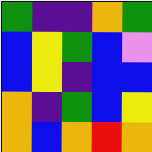[["green", "indigo", "indigo", "orange", "green"], ["blue", "yellow", "green", "blue", "violet"], ["blue", "yellow", "indigo", "blue", "blue"], ["orange", "indigo", "green", "blue", "yellow"], ["orange", "blue", "orange", "red", "orange"]]